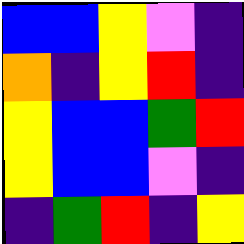[["blue", "blue", "yellow", "violet", "indigo"], ["orange", "indigo", "yellow", "red", "indigo"], ["yellow", "blue", "blue", "green", "red"], ["yellow", "blue", "blue", "violet", "indigo"], ["indigo", "green", "red", "indigo", "yellow"]]